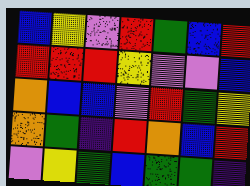[["blue", "yellow", "violet", "red", "green", "blue", "red"], ["red", "red", "red", "yellow", "violet", "violet", "blue"], ["orange", "blue", "blue", "violet", "red", "green", "yellow"], ["orange", "green", "indigo", "red", "orange", "blue", "red"], ["violet", "yellow", "green", "blue", "green", "green", "indigo"]]